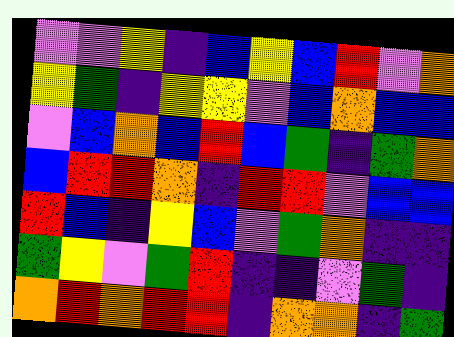[["violet", "violet", "yellow", "indigo", "blue", "yellow", "blue", "red", "violet", "orange"], ["yellow", "green", "indigo", "yellow", "yellow", "violet", "blue", "orange", "blue", "blue"], ["violet", "blue", "orange", "blue", "red", "blue", "green", "indigo", "green", "orange"], ["blue", "red", "red", "orange", "indigo", "red", "red", "violet", "blue", "blue"], ["red", "blue", "indigo", "yellow", "blue", "violet", "green", "orange", "indigo", "indigo"], ["green", "yellow", "violet", "green", "red", "indigo", "indigo", "violet", "green", "indigo"], ["orange", "red", "orange", "red", "red", "indigo", "orange", "orange", "indigo", "green"]]